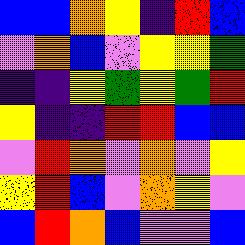[["blue", "blue", "orange", "yellow", "indigo", "red", "blue"], ["violet", "orange", "blue", "violet", "yellow", "yellow", "green"], ["indigo", "indigo", "yellow", "green", "yellow", "green", "red"], ["yellow", "indigo", "indigo", "red", "red", "blue", "blue"], ["violet", "red", "orange", "violet", "orange", "violet", "yellow"], ["yellow", "red", "blue", "violet", "orange", "yellow", "violet"], ["blue", "red", "orange", "blue", "violet", "violet", "blue"]]